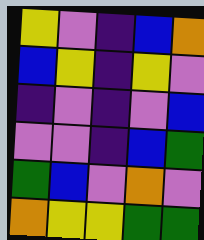[["yellow", "violet", "indigo", "blue", "orange"], ["blue", "yellow", "indigo", "yellow", "violet"], ["indigo", "violet", "indigo", "violet", "blue"], ["violet", "violet", "indigo", "blue", "green"], ["green", "blue", "violet", "orange", "violet"], ["orange", "yellow", "yellow", "green", "green"]]